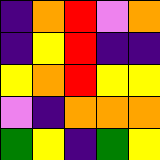[["indigo", "orange", "red", "violet", "orange"], ["indigo", "yellow", "red", "indigo", "indigo"], ["yellow", "orange", "red", "yellow", "yellow"], ["violet", "indigo", "orange", "orange", "orange"], ["green", "yellow", "indigo", "green", "yellow"]]